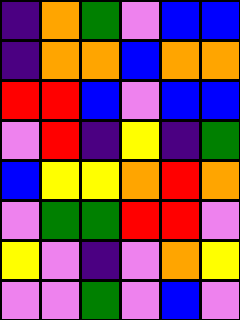[["indigo", "orange", "green", "violet", "blue", "blue"], ["indigo", "orange", "orange", "blue", "orange", "orange"], ["red", "red", "blue", "violet", "blue", "blue"], ["violet", "red", "indigo", "yellow", "indigo", "green"], ["blue", "yellow", "yellow", "orange", "red", "orange"], ["violet", "green", "green", "red", "red", "violet"], ["yellow", "violet", "indigo", "violet", "orange", "yellow"], ["violet", "violet", "green", "violet", "blue", "violet"]]